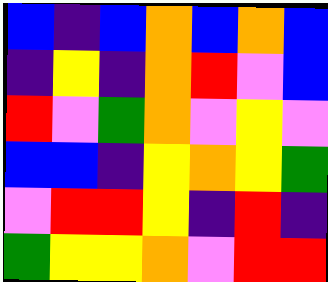[["blue", "indigo", "blue", "orange", "blue", "orange", "blue"], ["indigo", "yellow", "indigo", "orange", "red", "violet", "blue"], ["red", "violet", "green", "orange", "violet", "yellow", "violet"], ["blue", "blue", "indigo", "yellow", "orange", "yellow", "green"], ["violet", "red", "red", "yellow", "indigo", "red", "indigo"], ["green", "yellow", "yellow", "orange", "violet", "red", "red"]]